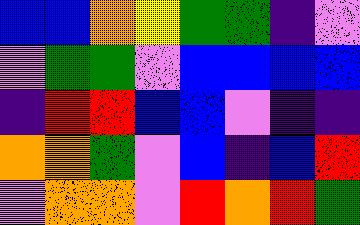[["blue", "blue", "orange", "yellow", "green", "green", "indigo", "violet"], ["violet", "green", "green", "violet", "blue", "blue", "blue", "blue"], ["indigo", "red", "red", "blue", "blue", "violet", "indigo", "indigo"], ["orange", "orange", "green", "violet", "blue", "indigo", "blue", "red"], ["violet", "orange", "orange", "violet", "red", "orange", "red", "green"]]